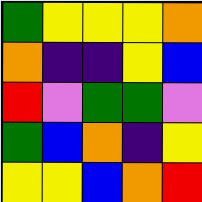[["green", "yellow", "yellow", "yellow", "orange"], ["orange", "indigo", "indigo", "yellow", "blue"], ["red", "violet", "green", "green", "violet"], ["green", "blue", "orange", "indigo", "yellow"], ["yellow", "yellow", "blue", "orange", "red"]]